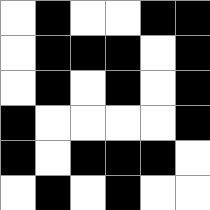[["white", "black", "white", "white", "black", "black"], ["white", "black", "black", "black", "white", "black"], ["white", "black", "white", "black", "white", "black"], ["black", "white", "white", "white", "white", "black"], ["black", "white", "black", "black", "black", "white"], ["white", "black", "white", "black", "white", "white"]]